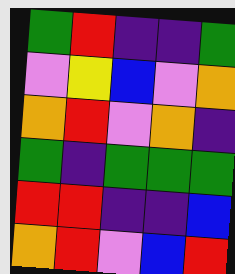[["green", "red", "indigo", "indigo", "green"], ["violet", "yellow", "blue", "violet", "orange"], ["orange", "red", "violet", "orange", "indigo"], ["green", "indigo", "green", "green", "green"], ["red", "red", "indigo", "indigo", "blue"], ["orange", "red", "violet", "blue", "red"]]